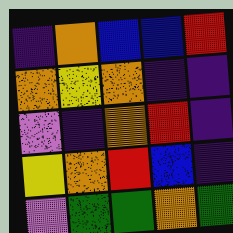[["indigo", "orange", "blue", "blue", "red"], ["orange", "yellow", "orange", "indigo", "indigo"], ["violet", "indigo", "orange", "red", "indigo"], ["yellow", "orange", "red", "blue", "indigo"], ["violet", "green", "green", "orange", "green"]]